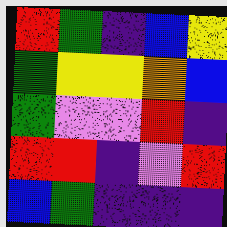[["red", "green", "indigo", "blue", "yellow"], ["green", "yellow", "yellow", "orange", "blue"], ["green", "violet", "violet", "red", "indigo"], ["red", "red", "indigo", "violet", "red"], ["blue", "green", "indigo", "indigo", "indigo"]]